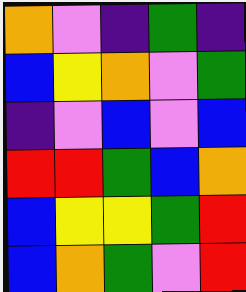[["orange", "violet", "indigo", "green", "indigo"], ["blue", "yellow", "orange", "violet", "green"], ["indigo", "violet", "blue", "violet", "blue"], ["red", "red", "green", "blue", "orange"], ["blue", "yellow", "yellow", "green", "red"], ["blue", "orange", "green", "violet", "red"]]